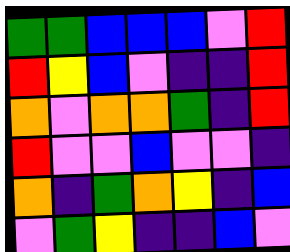[["green", "green", "blue", "blue", "blue", "violet", "red"], ["red", "yellow", "blue", "violet", "indigo", "indigo", "red"], ["orange", "violet", "orange", "orange", "green", "indigo", "red"], ["red", "violet", "violet", "blue", "violet", "violet", "indigo"], ["orange", "indigo", "green", "orange", "yellow", "indigo", "blue"], ["violet", "green", "yellow", "indigo", "indigo", "blue", "violet"]]